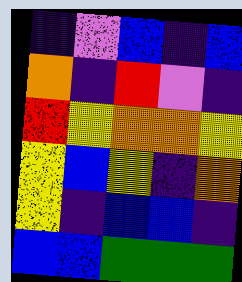[["indigo", "violet", "blue", "indigo", "blue"], ["orange", "indigo", "red", "violet", "indigo"], ["red", "yellow", "orange", "orange", "yellow"], ["yellow", "blue", "yellow", "indigo", "orange"], ["yellow", "indigo", "blue", "blue", "indigo"], ["blue", "blue", "green", "green", "green"]]